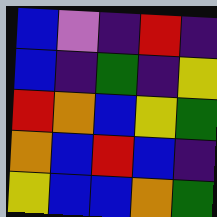[["blue", "violet", "indigo", "red", "indigo"], ["blue", "indigo", "green", "indigo", "yellow"], ["red", "orange", "blue", "yellow", "green"], ["orange", "blue", "red", "blue", "indigo"], ["yellow", "blue", "blue", "orange", "green"]]